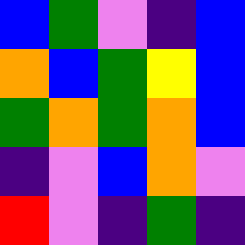[["blue", "green", "violet", "indigo", "blue"], ["orange", "blue", "green", "yellow", "blue"], ["green", "orange", "green", "orange", "blue"], ["indigo", "violet", "blue", "orange", "violet"], ["red", "violet", "indigo", "green", "indigo"]]